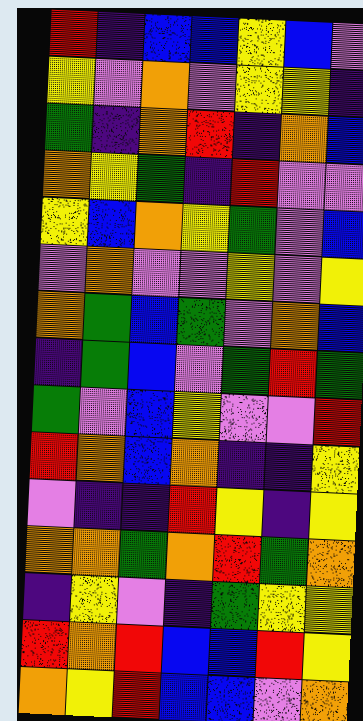[["red", "indigo", "blue", "blue", "yellow", "blue", "violet"], ["yellow", "violet", "orange", "violet", "yellow", "yellow", "indigo"], ["green", "indigo", "orange", "red", "indigo", "orange", "blue"], ["orange", "yellow", "green", "indigo", "red", "violet", "violet"], ["yellow", "blue", "orange", "yellow", "green", "violet", "blue"], ["violet", "orange", "violet", "violet", "yellow", "violet", "yellow"], ["orange", "green", "blue", "green", "violet", "orange", "blue"], ["indigo", "green", "blue", "violet", "green", "red", "green"], ["green", "violet", "blue", "yellow", "violet", "violet", "red"], ["red", "orange", "blue", "orange", "indigo", "indigo", "yellow"], ["violet", "indigo", "indigo", "red", "yellow", "indigo", "yellow"], ["orange", "orange", "green", "orange", "red", "green", "orange"], ["indigo", "yellow", "violet", "indigo", "green", "yellow", "yellow"], ["red", "orange", "red", "blue", "blue", "red", "yellow"], ["orange", "yellow", "red", "blue", "blue", "violet", "orange"]]